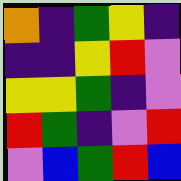[["orange", "indigo", "green", "yellow", "indigo"], ["indigo", "indigo", "yellow", "red", "violet"], ["yellow", "yellow", "green", "indigo", "violet"], ["red", "green", "indigo", "violet", "red"], ["violet", "blue", "green", "red", "blue"]]